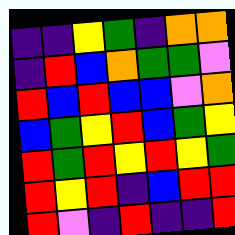[["indigo", "indigo", "yellow", "green", "indigo", "orange", "orange"], ["indigo", "red", "blue", "orange", "green", "green", "violet"], ["red", "blue", "red", "blue", "blue", "violet", "orange"], ["blue", "green", "yellow", "red", "blue", "green", "yellow"], ["red", "green", "red", "yellow", "red", "yellow", "green"], ["red", "yellow", "red", "indigo", "blue", "red", "red"], ["red", "violet", "indigo", "red", "indigo", "indigo", "red"]]